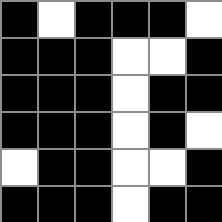[["black", "white", "black", "black", "black", "white"], ["black", "black", "black", "white", "white", "black"], ["black", "black", "black", "white", "black", "black"], ["black", "black", "black", "white", "black", "white"], ["white", "black", "black", "white", "white", "black"], ["black", "black", "black", "white", "black", "black"]]